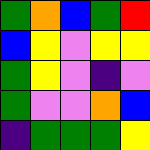[["green", "orange", "blue", "green", "red"], ["blue", "yellow", "violet", "yellow", "yellow"], ["green", "yellow", "violet", "indigo", "violet"], ["green", "violet", "violet", "orange", "blue"], ["indigo", "green", "green", "green", "yellow"]]